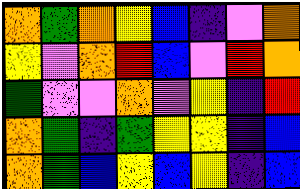[["orange", "green", "orange", "yellow", "blue", "indigo", "violet", "orange"], ["yellow", "violet", "orange", "red", "blue", "violet", "red", "orange"], ["green", "violet", "violet", "orange", "violet", "yellow", "indigo", "red"], ["orange", "green", "indigo", "green", "yellow", "yellow", "indigo", "blue"], ["orange", "green", "blue", "yellow", "blue", "yellow", "indigo", "blue"]]